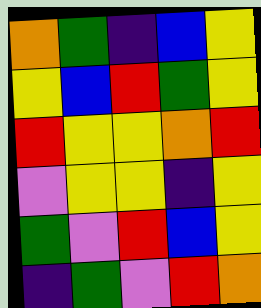[["orange", "green", "indigo", "blue", "yellow"], ["yellow", "blue", "red", "green", "yellow"], ["red", "yellow", "yellow", "orange", "red"], ["violet", "yellow", "yellow", "indigo", "yellow"], ["green", "violet", "red", "blue", "yellow"], ["indigo", "green", "violet", "red", "orange"]]